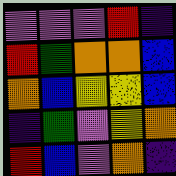[["violet", "violet", "violet", "red", "indigo"], ["red", "green", "orange", "orange", "blue"], ["orange", "blue", "yellow", "yellow", "blue"], ["indigo", "green", "violet", "yellow", "orange"], ["red", "blue", "violet", "orange", "indigo"]]